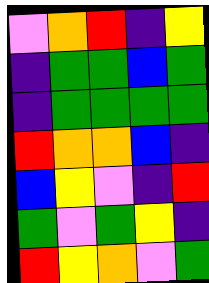[["violet", "orange", "red", "indigo", "yellow"], ["indigo", "green", "green", "blue", "green"], ["indigo", "green", "green", "green", "green"], ["red", "orange", "orange", "blue", "indigo"], ["blue", "yellow", "violet", "indigo", "red"], ["green", "violet", "green", "yellow", "indigo"], ["red", "yellow", "orange", "violet", "green"]]